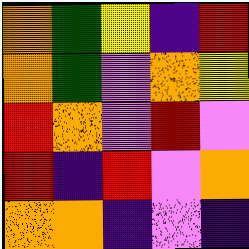[["orange", "green", "yellow", "indigo", "red"], ["orange", "green", "violet", "orange", "yellow"], ["red", "orange", "violet", "red", "violet"], ["red", "indigo", "red", "violet", "orange"], ["orange", "orange", "indigo", "violet", "indigo"]]